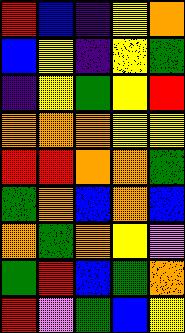[["red", "blue", "indigo", "yellow", "orange"], ["blue", "yellow", "indigo", "yellow", "green"], ["indigo", "yellow", "green", "yellow", "red"], ["orange", "orange", "orange", "yellow", "yellow"], ["red", "red", "orange", "orange", "green"], ["green", "orange", "blue", "orange", "blue"], ["orange", "green", "orange", "yellow", "violet"], ["green", "red", "blue", "green", "orange"], ["red", "violet", "green", "blue", "yellow"]]